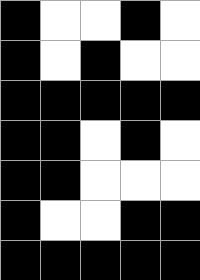[["black", "white", "white", "black", "white"], ["black", "white", "black", "white", "white"], ["black", "black", "black", "black", "black"], ["black", "black", "white", "black", "white"], ["black", "black", "white", "white", "white"], ["black", "white", "white", "black", "black"], ["black", "black", "black", "black", "black"]]